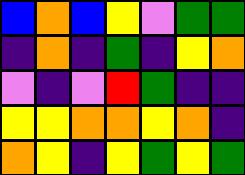[["blue", "orange", "blue", "yellow", "violet", "green", "green"], ["indigo", "orange", "indigo", "green", "indigo", "yellow", "orange"], ["violet", "indigo", "violet", "red", "green", "indigo", "indigo"], ["yellow", "yellow", "orange", "orange", "yellow", "orange", "indigo"], ["orange", "yellow", "indigo", "yellow", "green", "yellow", "green"]]